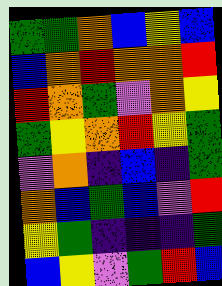[["green", "green", "orange", "blue", "yellow", "blue"], ["blue", "orange", "red", "orange", "orange", "red"], ["red", "orange", "green", "violet", "orange", "yellow"], ["green", "yellow", "orange", "red", "yellow", "green"], ["violet", "orange", "indigo", "blue", "indigo", "green"], ["orange", "blue", "green", "blue", "violet", "red"], ["yellow", "green", "indigo", "indigo", "indigo", "green"], ["blue", "yellow", "violet", "green", "red", "blue"]]